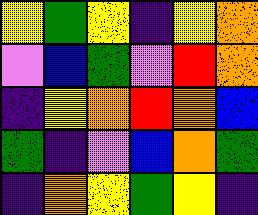[["yellow", "green", "yellow", "indigo", "yellow", "orange"], ["violet", "blue", "green", "violet", "red", "orange"], ["indigo", "yellow", "orange", "red", "orange", "blue"], ["green", "indigo", "violet", "blue", "orange", "green"], ["indigo", "orange", "yellow", "green", "yellow", "indigo"]]